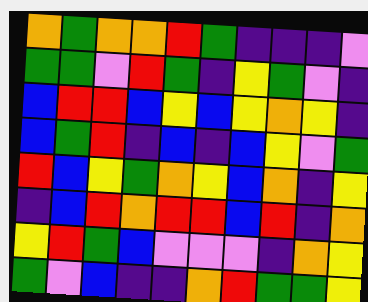[["orange", "green", "orange", "orange", "red", "green", "indigo", "indigo", "indigo", "violet"], ["green", "green", "violet", "red", "green", "indigo", "yellow", "green", "violet", "indigo"], ["blue", "red", "red", "blue", "yellow", "blue", "yellow", "orange", "yellow", "indigo"], ["blue", "green", "red", "indigo", "blue", "indigo", "blue", "yellow", "violet", "green"], ["red", "blue", "yellow", "green", "orange", "yellow", "blue", "orange", "indigo", "yellow"], ["indigo", "blue", "red", "orange", "red", "red", "blue", "red", "indigo", "orange"], ["yellow", "red", "green", "blue", "violet", "violet", "violet", "indigo", "orange", "yellow"], ["green", "violet", "blue", "indigo", "indigo", "orange", "red", "green", "green", "yellow"]]